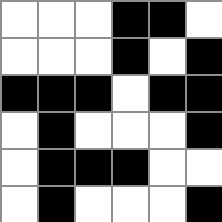[["white", "white", "white", "black", "black", "white"], ["white", "white", "white", "black", "white", "black"], ["black", "black", "black", "white", "black", "black"], ["white", "black", "white", "white", "white", "black"], ["white", "black", "black", "black", "white", "white"], ["white", "black", "white", "white", "white", "black"]]